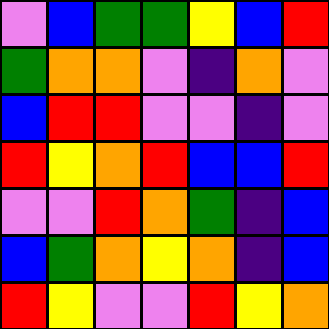[["violet", "blue", "green", "green", "yellow", "blue", "red"], ["green", "orange", "orange", "violet", "indigo", "orange", "violet"], ["blue", "red", "red", "violet", "violet", "indigo", "violet"], ["red", "yellow", "orange", "red", "blue", "blue", "red"], ["violet", "violet", "red", "orange", "green", "indigo", "blue"], ["blue", "green", "orange", "yellow", "orange", "indigo", "blue"], ["red", "yellow", "violet", "violet", "red", "yellow", "orange"]]